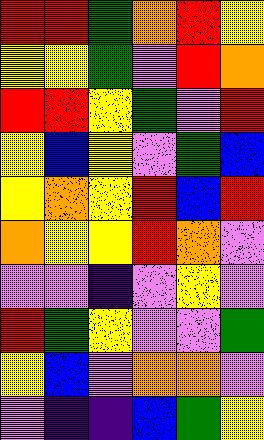[["red", "red", "green", "orange", "red", "yellow"], ["yellow", "yellow", "green", "violet", "red", "orange"], ["red", "red", "yellow", "green", "violet", "red"], ["yellow", "blue", "yellow", "violet", "green", "blue"], ["yellow", "orange", "yellow", "red", "blue", "red"], ["orange", "yellow", "yellow", "red", "orange", "violet"], ["violet", "violet", "indigo", "violet", "yellow", "violet"], ["red", "green", "yellow", "violet", "violet", "green"], ["yellow", "blue", "violet", "orange", "orange", "violet"], ["violet", "indigo", "indigo", "blue", "green", "yellow"]]